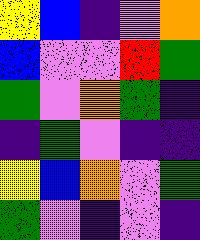[["yellow", "blue", "indigo", "violet", "orange"], ["blue", "violet", "violet", "red", "green"], ["green", "violet", "orange", "green", "indigo"], ["indigo", "green", "violet", "indigo", "indigo"], ["yellow", "blue", "orange", "violet", "green"], ["green", "violet", "indigo", "violet", "indigo"]]